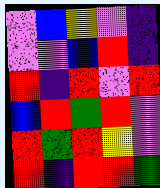[["violet", "blue", "yellow", "violet", "indigo"], ["violet", "violet", "blue", "red", "indigo"], ["red", "indigo", "red", "violet", "red"], ["blue", "red", "green", "red", "violet"], ["red", "green", "red", "yellow", "violet"], ["red", "indigo", "red", "red", "green"]]